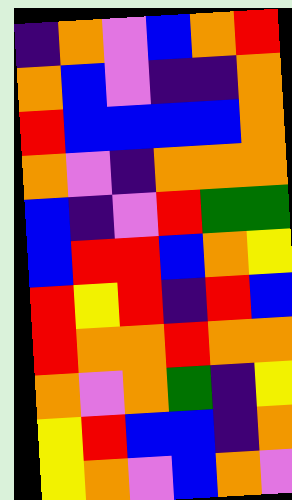[["indigo", "orange", "violet", "blue", "orange", "red"], ["orange", "blue", "violet", "indigo", "indigo", "orange"], ["red", "blue", "blue", "blue", "blue", "orange"], ["orange", "violet", "indigo", "orange", "orange", "orange"], ["blue", "indigo", "violet", "red", "green", "green"], ["blue", "red", "red", "blue", "orange", "yellow"], ["red", "yellow", "red", "indigo", "red", "blue"], ["red", "orange", "orange", "red", "orange", "orange"], ["orange", "violet", "orange", "green", "indigo", "yellow"], ["yellow", "red", "blue", "blue", "indigo", "orange"], ["yellow", "orange", "violet", "blue", "orange", "violet"]]